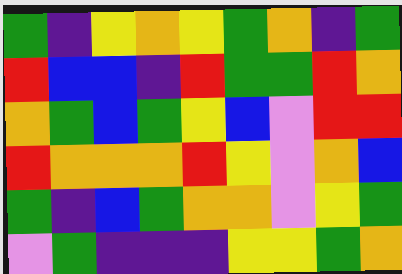[["green", "indigo", "yellow", "orange", "yellow", "green", "orange", "indigo", "green"], ["red", "blue", "blue", "indigo", "red", "green", "green", "red", "orange"], ["orange", "green", "blue", "green", "yellow", "blue", "violet", "red", "red"], ["red", "orange", "orange", "orange", "red", "yellow", "violet", "orange", "blue"], ["green", "indigo", "blue", "green", "orange", "orange", "violet", "yellow", "green"], ["violet", "green", "indigo", "indigo", "indigo", "yellow", "yellow", "green", "orange"]]